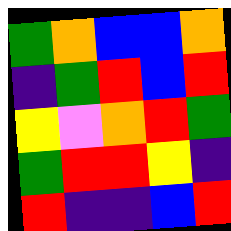[["green", "orange", "blue", "blue", "orange"], ["indigo", "green", "red", "blue", "red"], ["yellow", "violet", "orange", "red", "green"], ["green", "red", "red", "yellow", "indigo"], ["red", "indigo", "indigo", "blue", "red"]]